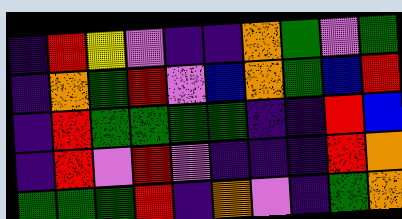[["indigo", "red", "yellow", "violet", "indigo", "indigo", "orange", "green", "violet", "green"], ["indigo", "orange", "green", "red", "violet", "blue", "orange", "green", "blue", "red"], ["indigo", "red", "green", "green", "green", "green", "indigo", "indigo", "red", "blue"], ["indigo", "red", "violet", "red", "violet", "indigo", "indigo", "indigo", "red", "orange"], ["green", "green", "green", "red", "indigo", "orange", "violet", "indigo", "green", "orange"]]